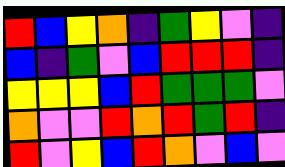[["red", "blue", "yellow", "orange", "indigo", "green", "yellow", "violet", "indigo"], ["blue", "indigo", "green", "violet", "blue", "red", "red", "red", "indigo"], ["yellow", "yellow", "yellow", "blue", "red", "green", "green", "green", "violet"], ["orange", "violet", "violet", "red", "orange", "red", "green", "red", "indigo"], ["red", "violet", "yellow", "blue", "red", "orange", "violet", "blue", "violet"]]